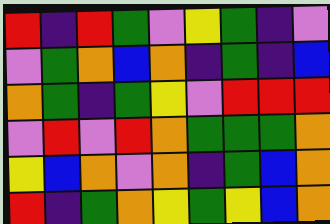[["red", "indigo", "red", "green", "violet", "yellow", "green", "indigo", "violet"], ["violet", "green", "orange", "blue", "orange", "indigo", "green", "indigo", "blue"], ["orange", "green", "indigo", "green", "yellow", "violet", "red", "red", "red"], ["violet", "red", "violet", "red", "orange", "green", "green", "green", "orange"], ["yellow", "blue", "orange", "violet", "orange", "indigo", "green", "blue", "orange"], ["red", "indigo", "green", "orange", "yellow", "green", "yellow", "blue", "orange"]]